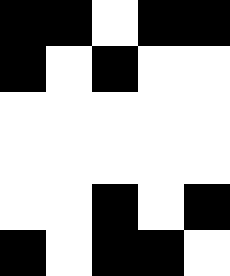[["black", "black", "white", "black", "black"], ["black", "white", "black", "white", "white"], ["white", "white", "white", "white", "white"], ["white", "white", "white", "white", "white"], ["white", "white", "black", "white", "black"], ["black", "white", "black", "black", "white"]]